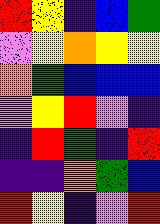[["red", "yellow", "indigo", "blue", "green"], ["violet", "yellow", "orange", "yellow", "yellow"], ["orange", "green", "blue", "blue", "blue"], ["violet", "yellow", "red", "violet", "indigo"], ["indigo", "red", "green", "indigo", "red"], ["indigo", "indigo", "orange", "green", "blue"], ["red", "yellow", "indigo", "violet", "red"]]